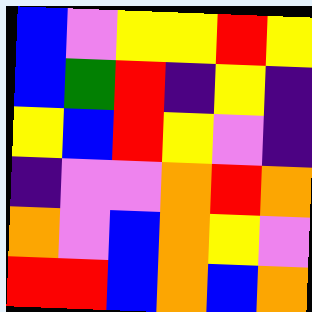[["blue", "violet", "yellow", "yellow", "red", "yellow"], ["blue", "green", "red", "indigo", "yellow", "indigo"], ["yellow", "blue", "red", "yellow", "violet", "indigo"], ["indigo", "violet", "violet", "orange", "red", "orange"], ["orange", "violet", "blue", "orange", "yellow", "violet"], ["red", "red", "blue", "orange", "blue", "orange"]]